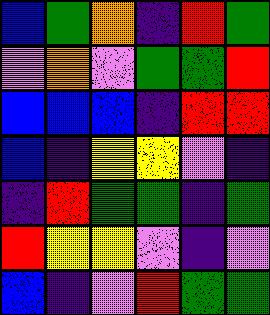[["blue", "green", "orange", "indigo", "red", "green"], ["violet", "orange", "violet", "green", "green", "red"], ["blue", "blue", "blue", "indigo", "red", "red"], ["blue", "indigo", "yellow", "yellow", "violet", "indigo"], ["indigo", "red", "green", "green", "indigo", "green"], ["red", "yellow", "yellow", "violet", "indigo", "violet"], ["blue", "indigo", "violet", "red", "green", "green"]]